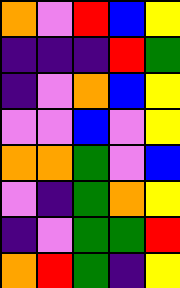[["orange", "violet", "red", "blue", "yellow"], ["indigo", "indigo", "indigo", "red", "green"], ["indigo", "violet", "orange", "blue", "yellow"], ["violet", "violet", "blue", "violet", "yellow"], ["orange", "orange", "green", "violet", "blue"], ["violet", "indigo", "green", "orange", "yellow"], ["indigo", "violet", "green", "green", "red"], ["orange", "red", "green", "indigo", "yellow"]]